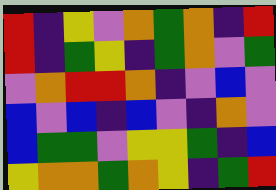[["red", "indigo", "yellow", "violet", "orange", "green", "orange", "indigo", "red"], ["red", "indigo", "green", "yellow", "indigo", "green", "orange", "violet", "green"], ["violet", "orange", "red", "red", "orange", "indigo", "violet", "blue", "violet"], ["blue", "violet", "blue", "indigo", "blue", "violet", "indigo", "orange", "violet"], ["blue", "green", "green", "violet", "yellow", "yellow", "green", "indigo", "blue"], ["yellow", "orange", "orange", "green", "orange", "yellow", "indigo", "green", "red"]]